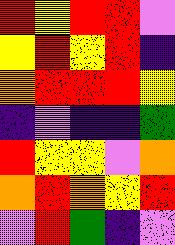[["red", "yellow", "red", "red", "violet"], ["yellow", "red", "yellow", "red", "indigo"], ["orange", "red", "red", "red", "yellow"], ["indigo", "violet", "indigo", "indigo", "green"], ["red", "yellow", "yellow", "violet", "orange"], ["orange", "red", "orange", "yellow", "red"], ["violet", "red", "green", "indigo", "violet"]]